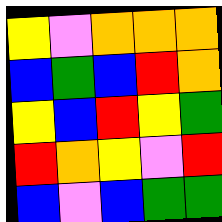[["yellow", "violet", "orange", "orange", "orange"], ["blue", "green", "blue", "red", "orange"], ["yellow", "blue", "red", "yellow", "green"], ["red", "orange", "yellow", "violet", "red"], ["blue", "violet", "blue", "green", "green"]]